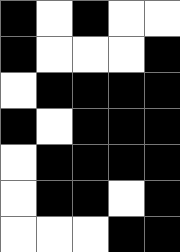[["black", "white", "black", "white", "white"], ["black", "white", "white", "white", "black"], ["white", "black", "black", "black", "black"], ["black", "white", "black", "black", "black"], ["white", "black", "black", "black", "black"], ["white", "black", "black", "white", "black"], ["white", "white", "white", "black", "black"]]